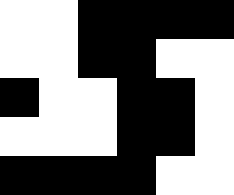[["white", "white", "black", "black", "black", "black"], ["white", "white", "black", "black", "white", "white"], ["black", "white", "white", "black", "black", "white"], ["white", "white", "white", "black", "black", "white"], ["black", "black", "black", "black", "white", "white"]]